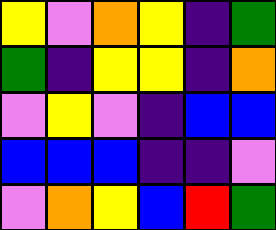[["yellow", "violet", "orange", "yellow", "indigo", "green"], ["green", "indigo", "yellow", "yellow", "indigo", "orange"], ["violet", "yellow", "violet", "indigo", "blue", "blue"], ["blue", "blue", "blue", "indigo", "indigo", "violet"], ["violet", "orange", "yellow", "blue", "red", "green"]]